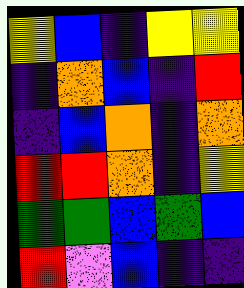[["yellow", "blue", "indigo", "yellow", "yellow"], ["indigo", "orange", "blue", "indigo", "red"], ["indigo", "blue", "orange", "indigo", "orange"], ["red", "red", "orange", "indigo", "yellow"], ["green", "green", "blue", "green", "blue"], ["red", "violet", "blue", "indigo", "indigo"]]